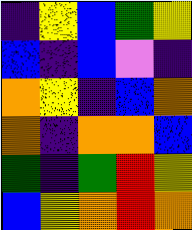[["indigo", "yellow", "blue", "green", "yellow"], ["blue", "indigo", "blue", "violet", "indigo"], ["orange", "yellow", "indigo", "blue", "orange"], ["orange", "indigo", "orange", "orange", "blue"], ["green", "indigo", "green", "red", "yellow"], ["blue", "yellow", "orange", "red", "orange"]]